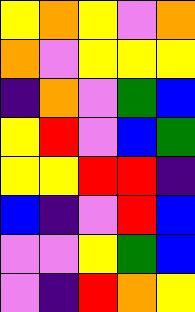[["yellow", "orange", "yellow", "violet", "orange"], ["orange", "violet", "yellow", "yellow", "yellow"], ["indigo", "orange", "violet", "green", "blue"], ["yellow", "red", "violet", "blue", "green"], ["yellow", "yellow", "red", "red", "indigo"], ["blue", "indigo", "violet", "red", "blue"], ["violet", "violet", "yellow", "green", "blue"], ["violet", "indigo", "red", "orange", "yellow"]]